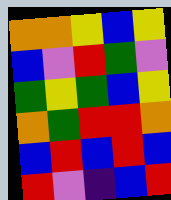[["orange", "orange", "yellow", "blue", "yellow"], ["blue", "violet", "red", "green", "violet"], ["green", "yellow", "green", "blue", "yellow"], ["orange", "green", "red", "red", "orange"], ["blue", "red", "blue", "red", "blue"], ["red", "violet", "indigo", "blue", "red"]]